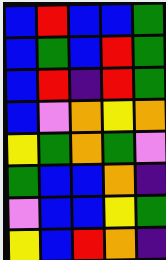[["blue", "red", "blue", "blue", "green"], ["blue", "green", "blue", "red", "green"], ["blue", "red", "indigo", "red", "green"], ["blue", "violet", "orange", "yellow", "orange"], ["yellow", "green", "orange", "green", "violet"], ["green", "blue", "blue", "orange", "indigo"], ["violet", "blue", "blue", "yellow", "green"], ["yellow", "blue", "red", "orange", "indigo"]]